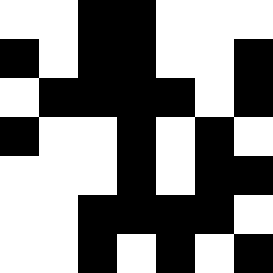[["white", "white", "black", "black", "white", "white", "white"], ["black", "white", "black", "black", "white", "white", "black"], ["white", "black", "black", "black", "black", "white", "black"], ["black", "white", "white", "black", "white", "black", "white"], ["white", "white", "white", "black", "white", "black", "black"], ["white", "white", "black", "black", "black", "black", "white"], ["white", "white", "black", "white", "black", "white", "black"]]